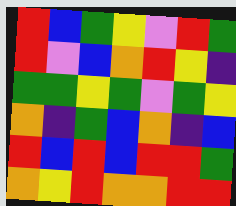[["red", "blue", "green", "yellow", "violet", "red", "green"], ["red", "violet", "blue", "orange", "red", "yellow", "indigo"], ["green", "green", "yellow", "green", "violet", "green", "yellow"], ["orange", "indigo", "green", "blue", "orange", "indigo", "blue"], ["red", "blue", "red", "blue", "red", "red", "green"], ["orange", "yellow", "red", "orange", "orange", "red", "red"]]